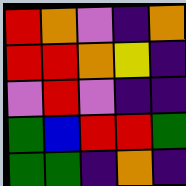[["red", "orange", "violet", "indigo", "orange"], ["red", "red", "orange", "yellow", "indigo"], ["violet", "red", "violet", "indigo", "indigo"], ["green", "blue", "red", "red", "green"], ["green", "green", "indigo", "orange", "indigo"]]